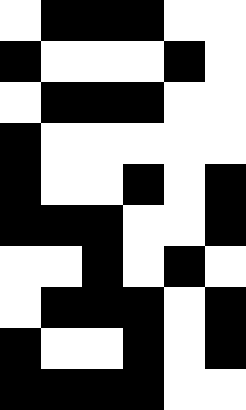[["white", "black", "black", "black", "white", "white"], ["black", "white", "white", "white", "black", "white"], ["white", "black", "black", "black", "white", "white"], ["black", "white", "white", "white", "white", "white"], ["black", "white", "white", "black", "white", "black"], ["black", "black", "black", "white", "white", "black"], ["white", "white", "black", "white", "black", "white"], ["white", "black", "black", "black", "white", "black"], ["black", "white", "white", "black", "white", "black"], ["black", "black", "black", "black", "white", "white"]]